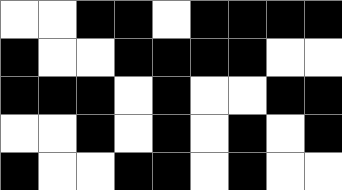[["white", "white", "black", "black", "white", "black", "black", "black", "black"], ["black", "white", "white", "black", "black", "black", "black", "white", "white"], ["black", "black", "black", "white", "black", "white", "white", "black", "black"], ["white", "white", "black", "white", "black", "white", "black", "white", "black"], ["black", "white", "white", "black", "black", "white", "black", "white", "white"]]